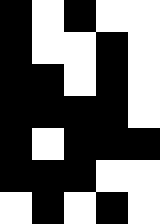[["black", "white", "black", "white", "white"], ["black", "white", "white", "black", "white"], ["black", "black", "white", "black", "white"], ["black", "black", "black", "black", "white"], ["black", "white", "black", "black", "black"], ["black", "black", "black", "white", "white"], ["white", "black", "white", "black", "white"]]